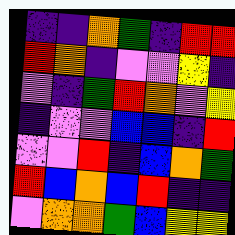[["indigo", "indigo", "orange", "green", "indigo", "red", "red"], ["red", "orange", "indigo", "violet", "violet", "yellow", "indigo"], ["violet", "indigo", "green", "red", "orange", "violet", "yellow"], ["indigo", "violet", "violet", "blue", "blue", "indigo", "red"], ["violet", "violet", "red", "indigo", "blue", "orange", "green"], ["red", "blue", "orange", "blue", "red", "indigo", "indigo"], ["violet", "orange", "orange", "green", "blue", "yellow", "yellow"]]